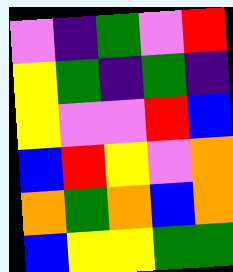[["violet", "indigo", "green", "violet", "red"], ["yellow", "green", "indigo", "green", "indigo"], ["yellow", "violet", "violet", "red", "blue"], ["blue", "red", "yellow", "violet", "orange"], ["orange", "green", "orange", "blue", "orange"], ["blue", "yellow", "yellow", "green", "green"]]